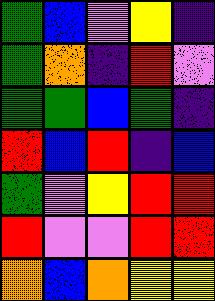[["green", "blue", "violet", "yellow", "indigo"], ["green", "orange", "indigo", "red", "violet"], ["green", "green", "blue", "green", "indigo"], ["red", "blue", "red", "indigo", "blue"], ["green", "violet", "yellow", "red", "red"], ["red", "violet", "violet", "red", "red"], ["orange", "blue", "orange", "yellow", "yellow"]]